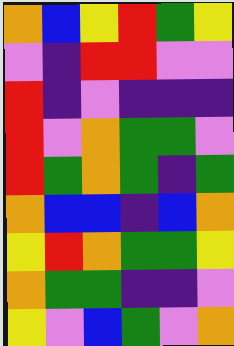[["orange", "blue", "yellow", "red", "green", "yellow"], ["violet", "indigo", "red", "red", "violet", "violet"], ["red", "indigo", "violet", "indigo", "indigo", "indigo"], ["red", "violet", "orange", "green", "green", "violet"], ["red", "green", "orange", "green", "indigo", "green"], ["orange", "blue", "blue", "indigo", "blue", "orange"], ["yellow", "red", "orange", "green", "green", "yellow"], ["orange", "green", "green", "indigo", "indigo", "violet"], ["yellow", "violet", "blue", "green", "violet", "orange"]]